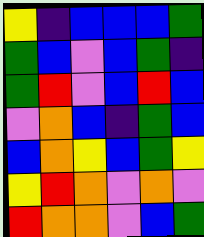[["yellow", "indigo", "blue", "blue", "blue", "green"], ["green", "blue", "violet", "blue", "green", "indigo"], ["green", "red", "violet", "blue", "red", "blue"], ["violet", "orange", "blue", "indigo", "green", "blue"], ["blue", "orange", "yellow", "blue", "green", "yellow"], ["yellow", "red", "orange", "violet", "orange", "violet"], ["red", "orange", "orange", "violet", "blue", "green"]]